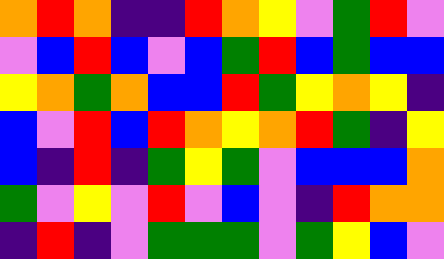[["orange", "red", "orange", "indigo", "indigo", "red", "orange", "yellow", "violet", "green", "red", "violet"], ["violet", "blue", "red", "blue", "violet", "blue", "green", "red", "blue", "green", "blue", "blue"], ["yellow", "orange", "green", "orange", "blue", "blue", "red", "green", "yellow", "orange", "yellow", "indigo"], ["blue", "violet", "red", "blue", "red", "orange", "yellow", "orange", "red", "green", "indigo", "yellow"], ["blue", "indigo", "red", "indigo", "green", "yellow", "green", "violet", "blue", "blue", "blue", "orange"], ["green", "violet", "yellow", "violet", "red", "violet", "blue", "violet", "indigo", "red", "orange", "orange"], ["indigo", "red", "indigo", "violet", "green", "green", "green", "violet", "green", "yellow", "blue", "violet"]]